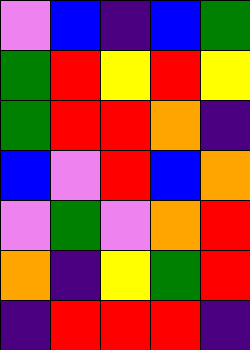[["violet", "blue", "indigo", "blue", "green"], ["green", "red", "yellow", "red", "yellow"], ["green", "red", "red", "orange", "indigo"], ["blue", "violet", "red", "blue", "orange"], ["violet", "green", "violet", "orange", "red"], ["orange", "indigo", "yellow", "green", "red"], ["indigo", "red", "red", "red", "indigo"]]